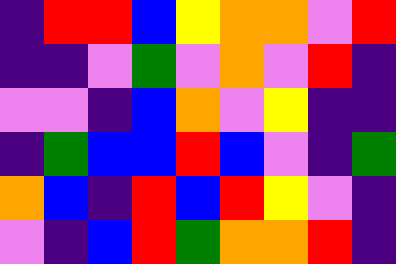[["indigo", "red", "red", "blue", "yellow", "orange", "orange", "violet", "red"], ["indigo", "indigo", "violet", "green", "violet", "orange", "violet", "red", "indigo"], ["violet", "violet", "indigo", "blue", "orange", "violet", "yellow", "indigo", "indigo"], ["indigo", "green", "blue", "blue", "red", "blue", "violet", "indigo", "green"], ["orange", "blue", "indigo", "red", "blue", "red", "yellow", "violet", "indigo"], ["violet", "indigo", "blue", "red", "green", "orange", "orange", "red", "indigo"]]